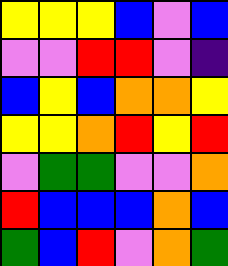[["yellow", "yellow", "yellow", "blue", "violet", "blue"], ["violet", "violet", "red", "red", "violet", "indigo"], ["blue", "yellow", "blue", "orange", "orange", "yellow"], ["yellow", "yellow", "orange", "red", "yellow", "red"], ["violet", "green", "green", "violet", "violet", "orange"], ["red", "blue", "blue", "blue", "orange", "blue"], ["green", "blue", "red", "violet", "orange", "green"]]